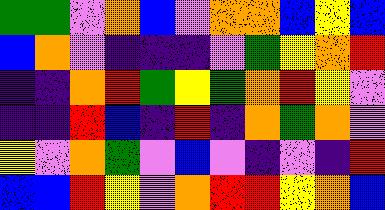[["green", "green", "violet", "orange", "blue", "violet", "orange", "orange", "blue", "yellow", "blue"], ["blue", "orange", "violet", "indigo", "indigo", "indigo", "violet", "green", "yellow", "orange", "red"], ["indigo", "indigo", "orange", "red", "green", "yellow", "green", "orange", "red", "yellow", "violet"], ["indigo", "indigo", "red", "blue", "indigo", "red", "indigo", "orange", "green", "orange", "violet"], ["yellow", "violet", "orange", "green", "violet", "blue", "violet", "indigo", "violet", "indigo", "red"], ["blue", "blue", "red", "yellow", "violet", "orange", "red", "red", "yellow", "orange", "blue"]]